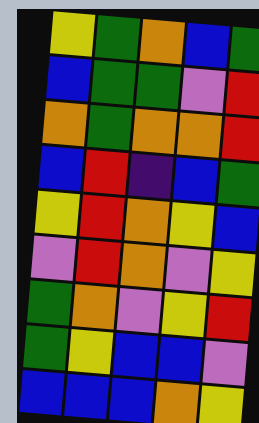[["yellow", "green", "orange", "blue", "green"], ["blue", "green", "green", "violet", "red"], ["orange", "green", "orange", "orange", "red"], ["blue", "red", "indigo", "blue", "green"], ["yellow", "red", "orange", "yellow", "blue"], ["violet", "red", "orange", "violet", "yellow"], ["green", "orange", "violet", "yellow", "red"], ["green", "yellow", "blue", "blue", "violet"], ["blue", "blue", "blue", "orange", "yellow"]]